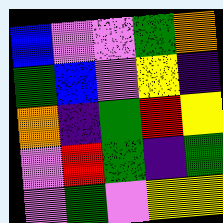[["blue", "violet", "violet", "green", "orange"], ["green", "blue", "violet", "yellow", "indigo"], ["orange", "indigo", "green", "red", "yellow"], ["violet", "red", "green", "indigo", "green"], ["violet", "green", "violet", "yellow", "yellow"]]